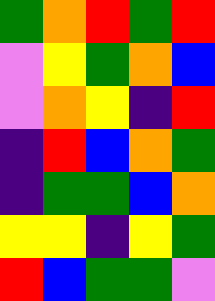[["green", "orange", "red", "green", "red"], ["violet", "yellow", "green", "orange", "blue"], ["violet", "orange", "yellow", "indigo", "red"], ["indigo", "red", "blue", "orange", "green"], ["indigo", "green", "green", "blue", "orange"], ["yellow", "yellow", "indigo", "yellow", "green"], ["red", "blue", "green", "green", "violet"]]